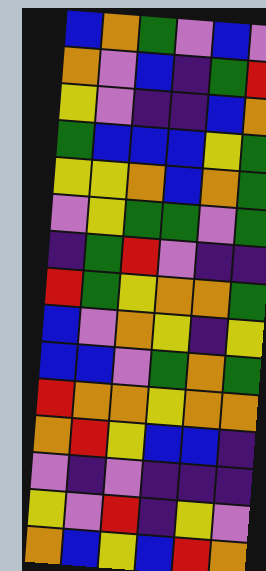[["blue", "orange", "green", "violet", "blue", "violet"], ["orange", "violet", "blue", "indigo", "green", "red"], ["yellow", "violet", "indigo", "indigo", "blue", "orange"], ["green", "blue", "blue", "blue", "yellow", "green"], ["yellow", "yellow", "orange", "blue", "orange", "green"], ["violet", "yellow", "green", "green", "violet", "green"], ["indigo", "green", "red", "violet", "indigo", "indigo"], ["red", "green", "yellow", "orange", "orange", "green"], ["blue", "violet", "orange", "yellow", "indigo", "yellow"], ["blue", "blue", "violet", "green", "orange", "green"], ["red", "orange", "orange", "yellow", "orange", "orange"], ["orange", "red", "yellow", "blue", "blue", "indigo"], ["violet", "indigo", "violet", "indigo", "indigo", "indigo"], ["yellow", "violet", "red", "indigo", "yellow", "violet"], ["orange", "blue", "yellow", "blue", "red", "orange"]]